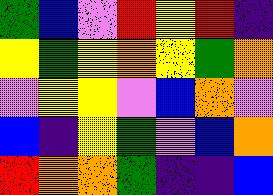[["green", "blue", "violet", "red", "yellow", "red", "indigo"], ["yellow", "green", "yellow", "orange", "yellow", "green", "orange"], ["violet", "yellow", "yellow", "violet", "blue", "orange", "violet"], ["blue", "indigo", "yellow", "green", "violet", "blue", "orange"], ["red", "orange", "orange", "green", "indigo", "indigo", "blue"]]